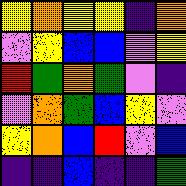[["yellow", "orange", "yellow", "yellow", "indigo", "orange"], ["violet", "yellow", "blue", "blue", "violet", "yellow"], ["red", "green", "orange", "green", "violet", "indigo"], ["violet", "orange", "green", "blue", "yellow", "violet"], ["yellow", "orange", "blue", "red", "violet", "blue"], ["indigo", "indigo", "blue", "indigo", "indigo", "green"]]